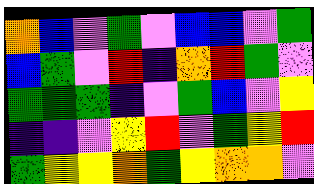[["orange", "blue", "violet", "green", "violet", "blue", "blue", "violet", "green"], ["blue", "green", "violet", "red", "indigo", "orange", "red", "green", "violet"], ["green", "green", "green", "indigo", "violet", "green", "blue", "violet", "yellow"], ["indigo", "indigo", "violet", "yellow", "red", "violet", "green", "yellow", "red"], ["green", "yellow", "yellow", "orange", "green", "yellow", "orange", "orange", "violet"]]